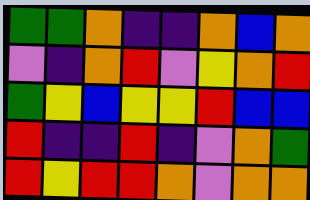[["green", "green", "orange", "indigo", "indigo", "orange", "blue", "orange"], ["violet", "indigo", "orange", "red", "violet", "yellow", "orange", "red"], ["green", "yellow", "blue", "yellow", "yellow", "red", "blue", "blue"], ["red", "indigo", "indigo", "red", "indigo", "violet", "orange", "green"], ["red", "yellow", "red", "red", "orange", "violet", "orange", "orange"]]